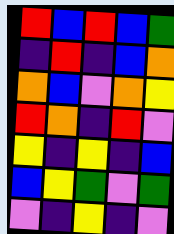[["red", "blue", "red", "blue", "green"], ["indigo", "red", "indigo", "blue", "orange"], ["orange", "blue", "violet", "orange", "yellow"], ["red", "orange", "indigo", "red", "violet"], ["yellow", "indigo", "yellow", "indigo", "blue"], ["blue", "yellow", "green", "violet", "green"], ["violet", "indigo", "yellow", "indigo", "violet"]]